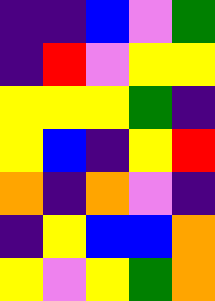[["indigo", "indigo", "blue", "violet", "green"], ["indigo", "red", "violet", "yellow", "yellow"], ["yellow", "yellow", "yellow", "green", "indigo"], ["yellow", "blue", "indigo", "yellow", "red"], ["orange", "indigo", "orange", "violet", "indigo"], ["indigo", "yellow", "blue", "blue", "orange"], ["yellow", "violet", "yellow", "green", "orange"]]